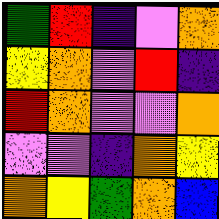[["green", "red", "indigo", "violet", "orange"], ["yellow", "orange", "violet", "red", "indigo"], ["red", "orange", "violet", "violet", "orange"], ["violet", "violet", "indigo", "orange", "yellow"], ["orange", "yellow", "green", "orange", "blue"]]